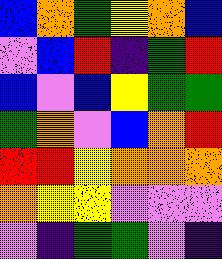[["blue", "orange", "green", "yellow", "orange", "blue"], ["violet", "blue", "red", "indigo", "green", "red"], ["blue", "violet", "blue", "yellow", "green", "green"], ["green", "orange", "violet", "blue", "orange", "red"], ["red", "red", "yellow", "orange", "orange", "orange"], ["orange", "yellow", "yellow", "violet", "violet", "violet"], ["violet", "indigo", "green", "green", "violet", "indigo"]]